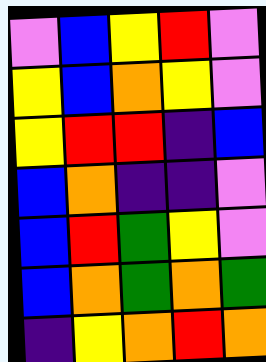[["violet", "blue", "yellow", "red", "violet"], ["yellow", "blue", "orange", "yellow", "violet"], ["yellow", "red", "red", "indigo", "blue"], ["blue", "orange", "indigo", "indigo", "violet"], ["blue", "red", "green", "yellow", "violet"], ["blue", "orange", "green", "orange", "green"], ["indigo", "yellow", "orange", "red", "orange"]]